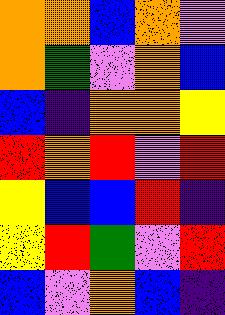[["orange", "orange", "blue", "orange", "violet"], ["orange", "green", "violet", "orange", "blue"], ["blue", "indigo", "orange", "orange", "yellow"], ["red", "orange", "red", "violet", "red"], ["yellow", "blue", "blue", "red", "indigo"], ["yellow", "red", "green", "violet", "red"], ["blue", "violet", "orange", "blue", "indigo"]]